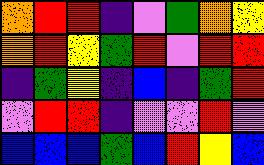[["orange", "red", "red", "indigo", "violet", "green", "orange", "yellow"], ["orange", "red", "yellow", "green", "red", "violet", "red", "red"], ["indigo", "green", "yellow", "indigo", "blue", "indigo", "green", "red"], ["violet", "red", "red", "indigo", "violet", "violet", "red", "violet"], ["blue", "blue", "blue", "green", "blue", "red", "yellow", "blue"]]